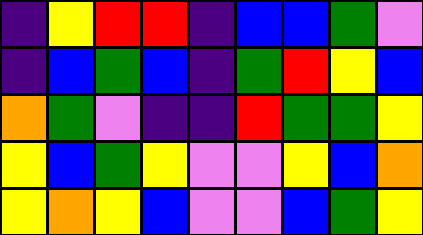[["indigo", "yellow", "red", "red", "indigo", "blue", "blue", "green", "violet"], ["indigo", "blue", "green", "blue", "indigo", "green", "red", "yellow", "blue"], ["orange", "green", "violet", "indigo", "indigo", "red", "green", "green", "yellow"], ["yellow", "blue", "green", "yellow", "violet", "violet", "yellow", "blue", "orange"], ["yellow", "orange", "yellow", "blue", "violet", "violet", "blue", "green", "yellow"]]